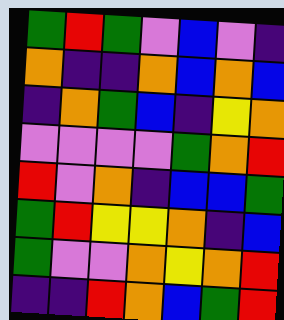[["green", "red", "green", "violet", "blue", "violet", "indigo"], ["orange", "indigo", "indigo", "orange", "blue", "orange", "blue"], ["indigo", "orange", "green", "blue", "indigo", "yellow", "orange"], ["violet", "violet", "violet", "violet", "green", "orange", "red"], ["red", "violet", "orange", "indigo", "blue", "blue", "green"], ["green", "red", "yellow", "yellow", "orange", "indigo", "blue"], ["green", "violet", "violet", "orange", "yellow", "orange", "red"], ["indigo", "indigo", "red", "orange", "blue", "green", "red"]]